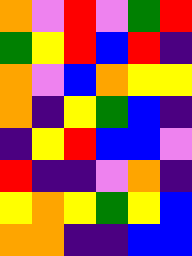[["orange", "violet", "red", "violet", "green", "red"], ["green", "yellow", "red", "blue", "red", "indigo"], ["orange", "violet", "blue", "orange", "yellow", "yellow"], ["orange", "indigo", "yellow", "green", "blue", "indigo"], ["indigo", "yellow", "red", "blue", "blue", "violet"], ["red", "indigo", "indigo", "violet", "orange", "indigo"], ["yellow", "orange", "yellow", "green", "yellow", "blue"], ["orange", "orange", "indigo", "indigo", "blue", "blue"]]